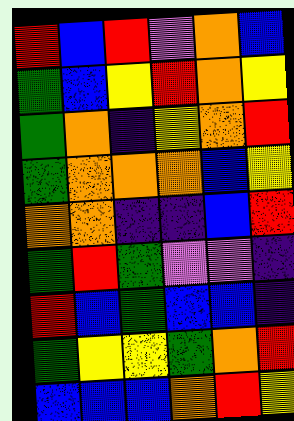[["red", "blue", "red", "violet", "orange", "blue"], ["green", "blue", "yellow", "red", "orange", "yellow"], ["green", "orange", "indigo", "yellow", "orange", "red"], ["green", "orange", "orange", "orange", "blue", "yellow"], ["orange", "orange", "indigo", "indigo", "blue", "red"], ["green", "red", "green", "violet", "violet", "indigo"], ["red", "blue", "green", "blue", "blue", "indigo"], ["green", "yellow", "yellow", "green", "orange", "red"], ["blue", "blue", "blue", "orange", "red", "yellow"]]